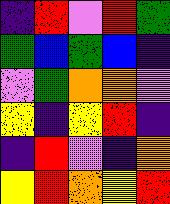[["indigo", "red", "violet", "red", "green"], ["green", "blue", "green", "blue", "indigo"], ["violet", "green", "orange", "orange", "violet"], ["yellow", "indigo", "yellow", "red", "indigo"], ["indigo", "red", "violet", "indigo", "orange"], ["yellow", "red", "orange", "yellow", "red"]]